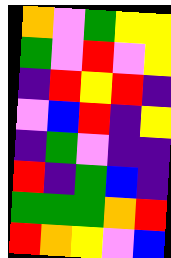[["orange", "violet", "green", "yellow", "yellow"], ["green", "violet", "red", "violet", "yellow"], ["indigo", "red", "yellow", "red", "indigo"], ["violet", "blue", "red", "indigo", "yellow"], ["indigo", "green", "violet", "indigo", "indigo"], ["red", "indigo", "green", "blue", "indigo"], ["green", "green", "green", "orange", "red"], ["red", "orange", "yellow", "violet", "blue"]]